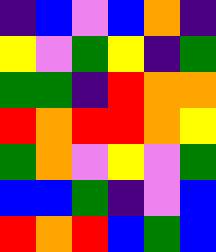[["indigo", "blue", "violet", "blue", "orange", "indigo"], ["yellow", "violet", "green", "yellow", "indigo", "green"], ["green", "green", "indigo", "red", "orange", "orange"], ["red", "orange", "red", "red", "orange", "yellow"], ["green", "orange", "violet", "yellow", "violet", "green"], ["blue", "blue", "green", "indigo", "violet", "blue"], ["red", "orange", "red", "blue", "green", "blue"]]